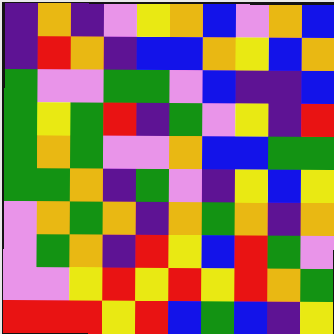[["indigo", "orange", "indigo", "violet", "yellow", "orange", "blue", "violet", "orange", "blue"], ["indigo", "red", "orange", "indigo", "blue", "blue", "orange", "yellow", "blue", "orange"], ["green", "violet", "violet", "green", "green", "violet", "blue", "indigo", "indigo", "blue"], ["green", "yellow", "green", "red", "indigo", "green", "violet", "yellow", "indigo", "red"], ["green", "orange", "green", "violet", "violet", "orange", "blue", "blue", "green", "green"], ["green", "green", "orange", "indigo", "green", "violet", "indigo", "yellow", "blue", "yellow"], ["violet", "orange", "green", "orange", "indigo", "orange", "green", "orange", "indigo", "orange"], ["violet", "green", "orange", "indigo", "red", "yellow", "blue", "red", "green", "violet"], ["violet", "violet", "yellow", "red", "yellow", "red", "yellow", "red", "orange", "green"], ["red", "red", "red", "yellow", "red", "blue", "green", "blue", "indigo", "yellow"]]